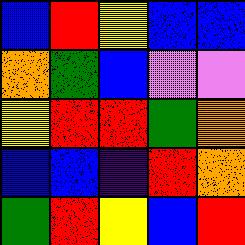[["blue", "red", "yellow", "blue", "blue"], ["orange", "green", "blue", "violet", "violet"], ["yellow", "red", "red", "green", "orange"], ["blue", "blue", "indigo", "red", "orange"], ["green", "red", "yellow", "blue", "red"]]